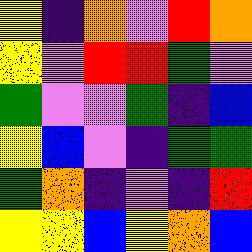[["yellow", "indigo", "orange", "violet", "red", "orange"], ["yellow", "violet", "red", "red", "green", "violet"], ["green", "violet", "violet", "green", "indigo", "blue"], ["yellow", "blue", "violet", "indigo", "green", "green"], ["green", "orange", "indigo", "violet", "indigo", "red"], ["yellow", "yellow", "blue", "yellow", "orange", "blue"]]